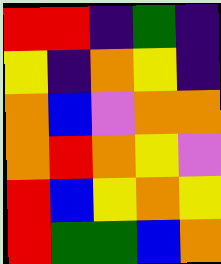[["red", "red", "indigo", "green", "indigo"], ["yellow", "indigo", "orange", "yellow", "indigo"], ["orange", "blue", "violet", "orange", "orange"], ["orange", "red", "orange", "yellow", "violet"], ["red", "blue", "yellow", "orange", "yellow"], ["red", "green", "green", "blue", "orange"]]